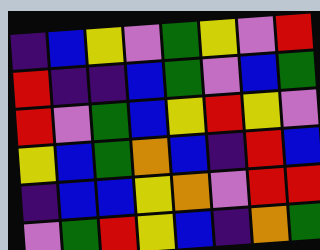[["indigo", "blue", "yellow", "violet", "green", "yellow", "violet", "red"], ["red", "indigo", "indigo", "blue", "green", "violet", "blue", "green"], ["red", "violet", "green", "blue", "yellow", "red", "yellow", "violet"], ["yellow", "blue", "green", "orange", "blue", "indigo", "red", "blue"], ["indigo", "blue", "blue", "yellow", "orange", "violet", "red", "red"], ["violet", "green", "red", "yellow", "blue", "indigo", "orange", "green"]]